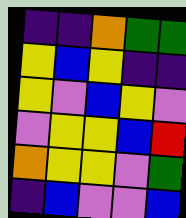[["indigo", "indigo", "orange", "green", "green"], ["yellow", "blue", "yellow", "indigo", "indigo"], ["yellow", "violet", "blue", "yellow", "violet"], ["violet", "yellow", "yellow", "blue", "red"], ["orange", "yellow", "yellow", "violet", "green"], ["indigo", "blue", "violet", "violet", "blue"]]